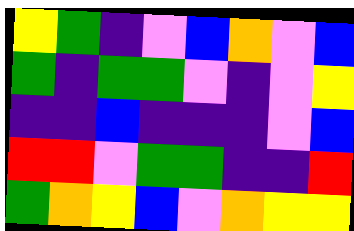[["yellow", "green", "indigo", "violet", "blue", "orange", "violet", "blue"], ["green", "indigo", "green", "green", "violet", "indigo", "violet", "yellow"], ["indigo", "indigo", "blue", "indigo", "indigo", "indigo", "violet", "blue"], ["red", "red", "violet", "green", "green", "indigo", "indigo", "red"], ["green", "orange", "yellow", "blue", "violet", "orange", "yellow", "yellow"]]